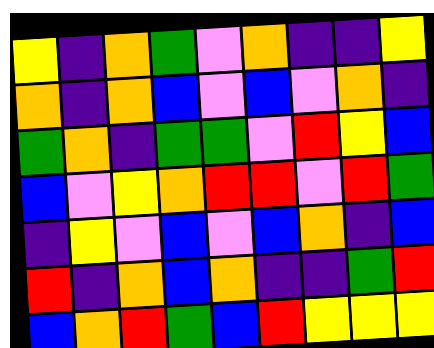[["yellow", "indigo", "orange", "green", "violet", "orange", "indigo", "indigo", "yellow"], ["orange", "indigo", "orange", "blue", "violet", "blue", "violet", "orange", "indigo"], ["green", "orange", "indigo", "green", "green", "violet", "red", "yellow", "blue"], ["blue", "violet", "yellow", "orange", "red", "red", "violet", "red", "green"], ["indigo", "yellow", "violet", "blue", "violet", "blue", "orange", "indigo", "blue"], ["red", "indigo", "orange", "blue", "orange", "indigo", "indigo", "green", "red"], ["blue", "orange", "red", "green", "blue", "red", "yellow", "yellow", "yellow"]]